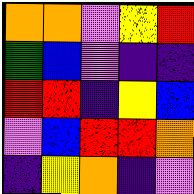[["orange", "orange", "violet", "yellow", "red"], ["green", "blue", "violet", "indigo", "indigo"], ["red", "red", "indigo", "yellow", "blue"], ["violet", "blue", "red", "red", "orange"], ["indigo", "yellow", "orange", "indigo", "violet"]]